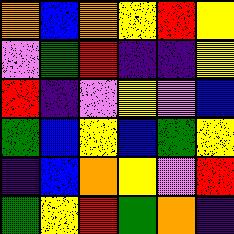[["orange", "blue", "orange", "yellow", "red", "yellow"], ["violet", "green", "red", "indigo", "indigo", "yellow"], ["red", "indigo", "violet", "yellow", "violet", "blue"], ["green", "blue", "yellow", "blue", "green", "yellow"], ["indigo", "blue", "orange", "yellow", "violet", "red"], ["green", "yellow", "red", "green", "orange", "indigo"]]